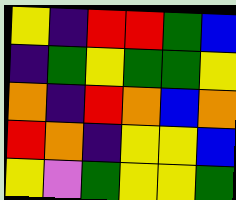[["yellow", "indigo", "red", "red", "green", "blue"], ["indigo", "green", "yellow", "green", "green", "yellow"], ["orange", "indigo", "red", "orange", "blue", "orange"], ["red", "orange", "indigo", "yellow", "yellow", "blue"], ["yellow", "violet", "green", "yellow", "yellow", "green"]]